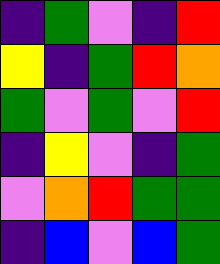[["indigo", "green", "violet", "indigo", "red"], ["yellow", "indigo", "green", "red", "orange"], ["green", "violet", "green", "violet", "red"], ["indigo", "yellow", "violet", "indigo", "green"], ["violet", "orange", "red", "green", "green"], ["indigo", "blue", "violet", "blue", "green"]]